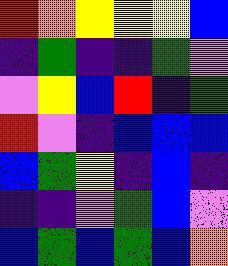[["red", "orange", "yellow", "yellow", "yellow", "blue"], ["indigo", "green", "indigo", "indigo", "green", "violet"], ["violet", "yellow", "blue", "red", "indigo", "green"], ["red", "violet", "indigo", "blue", "blue", "blue"], ["blue", "green", "yellow", "indigo", "blue", "indigo"], ["indigo", "indigo", "violet", "green", "blue", "violet"], ["blue", "green", "blue", "green", "blue", "orange"]]